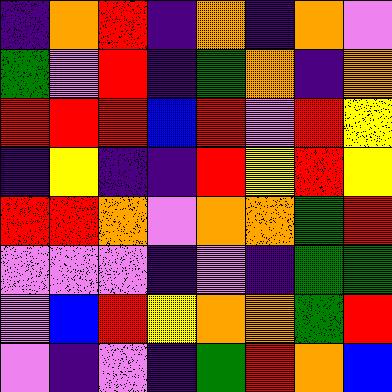[["indigo", "orange", "red", "indigo", "orange", "indigo", "orange", "violet"], ["green", "violet", "red", "indigo", "green", "orange", "indigo", "orange"], ["red", "red", "red", "blue", "red", "violet", "red", "yellow"], ["indigo", "yellow", "indigo", "indigo", "red", "yellow", "red", "yellow"], ["red", "red", "orange", "violet", "orange", "orange", "green", "red"], ["violet", "violet", "violet", "indigo", "violet", "indigo", "green", "green"], ["violet", "blue", "red", "yellow", "orange", "orange", "green", "red"], ["violet", "indigo", "violet", "indigo", "green", "red", "orange", "blue"]]